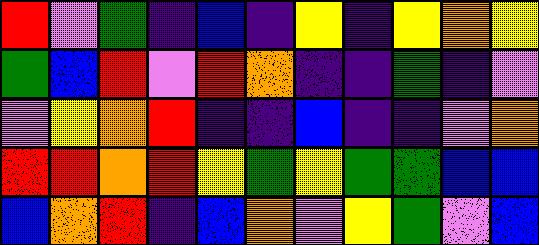[["red", "violet", "green", "indigo", "blue", "indigo", "yellow", "indigo", "yellow", "orange", "yellow"], ["green", "blue", "red", "violet", "red", "orange", "indigo", "indigo", "green", "indigo", "violet"], ["violet", "yellow", "orange", "red", "indigo", "indigo", "blue", "indigo", "indigo", "violet", "orange"], ["red", "red", "orange", "red", "yellow", "green", "yellow", "green", "green", "blue", "blue"], ["blue", "orange", "red", "indigo", "blue", "orange", "violet", "yellow", "green", "violet", "blue"]]